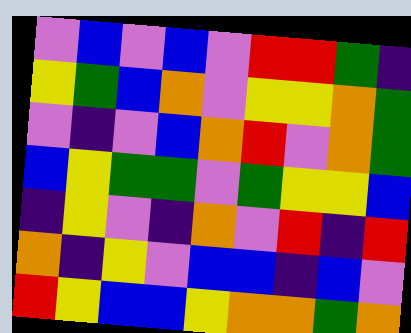[["violet", "blue", "violet", "blue", "violet", "red", "red", "green", "indigo"], ["yellow", "green", "blue", "orange", "violet", "yellow", "yellow", "orange", "green"], ["violet", "indigo", "violet", "blue", "orange", "red", "violet", "orange", "green"], ["blue", "yellow", "green", "green", "violet", "green", "yellow", "yellow", "blue"], ["indigo", "yellow", "violet", "indigo", "orange", "violet", "red", "indigo", "red"], ["orange", "indigo", "yellow", "violet", "blue", "blue", "indigo", "blue", "violet"], ["red", "yellow", "blue", "blue", "yellow", "orange", "orange", "green", "orange"]]